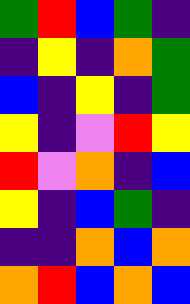[["green", "red", "blue", "green", "indigo"], ["indigo", "yellow", "indigo", "orange", "green"], ["blue", "indigo", "yellow", "indigo", "green"], ["yellow", "indigo", "violet", "red", "yellow"], ["red", "violet", "orange", "indigo", "blue"], ["yellow", "indigo", "blue", "green", "indigo"], ["indigo", "indigo", "orange", "blue", "orange"], ["orange", "red", "blue", "orange", "blue"]]